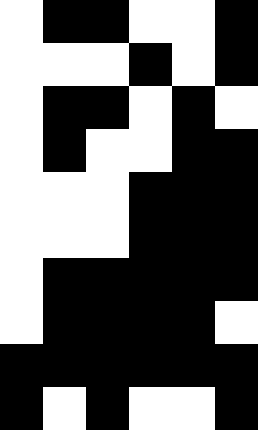[["white", "black", "black", "white", "white", "black"], ["white", "white", "white", "black", "white", "black"], ["white", "black", "black", "white", "black", "white"], ["white", "black", "white", "white", "black", "black"], ["white", "white", "white", "black", "black", "black"], ["white", "white", "white", "black", "black", "black"], ["white", "black", "black", "black", "black", "black"], ["white", "black", "black", "black", "black", "white"], ["black", "black", "black", "black", "black", "black"], ["black", "white", "black", "white", "white", "black"]]